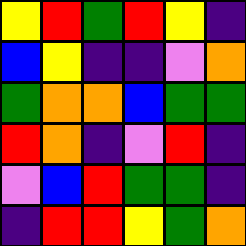[["yellow", "red", "green", "red", "yellow", "indigo"], ["blue", "yellow", "indigo", "indigo", "violet", "orange"], ["green", "orange", "orange", "blue", "green", "green"], ["red", "orange", "indigo", "violet", "red", "indigo"], ["violet", "blue", "red", "green", "green", "indigo"], ["indigo", "red", "red", "yellow", "green", "orange"]]